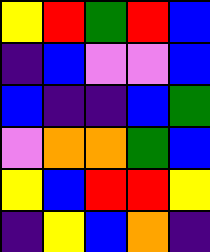[["yellow", "red", "green", "red", "blue"], ["indigo", "blue", "violet", "violet", "blue"], ["blue", "indigo", "indigo", "blue", "green"], ["violet", "orange", "orange", "green", "blue"], ["yellow", "blue", "red", "red", "yellow"], ["indigo", "yellow", "blue", "orange", "indigo"]]